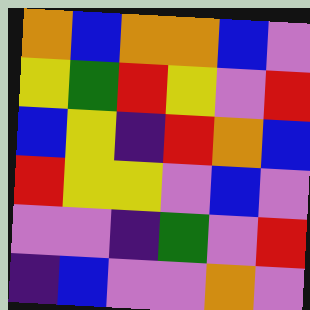[["orange", "blue", "orange", "orange", "blue", "violet"], ["yellow", "green", "red", "yellow", "violet", "red"], ["blue", "yellow", "indigo", "red", "orange", "blue"], ["red", "yellow", "yellow", "violet", "blue", "violet"], ["violet", "violet", "indigo", "green", "violet", "red"], ["indigo", "blue", "violet", "violet", "orange", "violet"]]